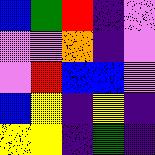[["blue", "green", "red", "indigo", "violet"], ["violet", "violet", "orange", "indigo", "violet"], ["violet", "red", "blue", "blue", "violet"], ["blue", "yellow", "indigo", "yellow", "indigo"], ["yellow", "yellow", "indigo", "green", "indigo"]]